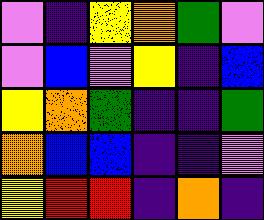[["violet", "indigo", "yellow", "orange", "green", "violet"], ["violet", "blue", "violet", "yellow", "indigo", "blue"], ["yellow", "orange", "green", "indigo", "indigo", "green"], ["orange", "blue", "blue", "indigo", "indigo", "violet"], ["yellow", "red", "red", "indigo", "orange", "indigo"]]